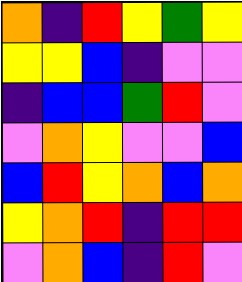[["orange", "indigo", "red", "yellow", "green", "yellow"], ["yellow", "yellow", "blue", "indigo", "violet", "violet"], ["indigo", "blue", "blue", "green", "red", "violet"], ["violet", "orange", "yellow", "violet", "violet", "blue"], ["blue", "red", "yellow", "orange", "blue", "orange"], ["yellow", "orange", "red", "indigo", "red", "red"], ["violet", "orange", "blue", "indigo", "red", "violet"]]